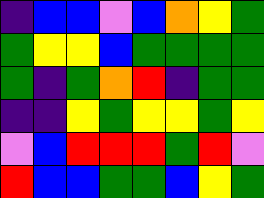[["indigo", "blue", "blue", "violet", "blue", "orange", "yellow", "green"], ["green", "yellow", "yellow", "blue", "green", "green", "green", "green"], ["green", "indigo", "green", "orange", "red", "indigo", "green", "green"], ["indigo", "indigo", "yellow", "green", "yellow", "yellow", "green", "yellow"], ["violet", "blue", "red", "red", "red", "green", "red", "violet"], ["red", "blue", "blue", "green", "green", "blue", "yellow", "green"]]